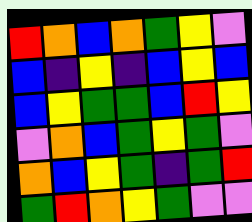[["red", "orange", "blue", "orange", "green", "yellow", "violet"], ["blue", "indigo", "yellow", "indigo", "blue", "yellow", "blue"], ["blue", "yellow", "green", "green", "blue", "red", "yellow"], ["violet", "orange", "blue", "green", "yellow", "green", "violet"], ["orange", "blue", "yellow", "green", "indigo", "green", "red"], ["green", "red", "orange", "yellow", "green", "violet", "violet"]]